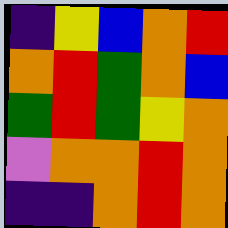[["indigo", "yellow", "blue", "orange", "red"], ["orange", "red", "green", "orange", "blue"], ["green", "red", "green", "yellow", "orange"], ["violet", "orange", "orange", "red", "orange"], ["indigo", "indigo", "orange", "red", "orange"]]